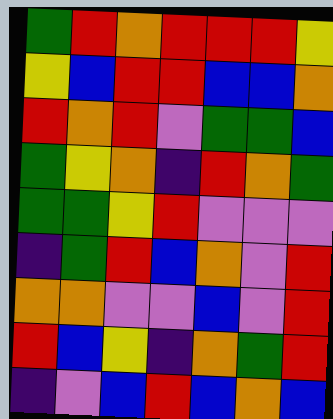[["green", "red", "orange", "red", "red", "red", "yellow"], ["yellow", "blue", "red", "red", "blue", "blue", "orange"], ["red", "orange", "red", "violet", "green", "green", "blue"], ["green", "yellow", "orange", "indigo", "red", "orange", "green"], ["green", "green", "yellow", "red", "violet", "violet", "violet"], ["indigo", "green", "red", "blue", "orange", "violet", "red"], ["orange", "orange", "violet", "violet", "blue", "violet", "red"], ["red", "blue", "yellow", "indigo", "orange", "green", "red"], ["indigo", "violet", "blue", "red", "blue", "orange", "blue"]]